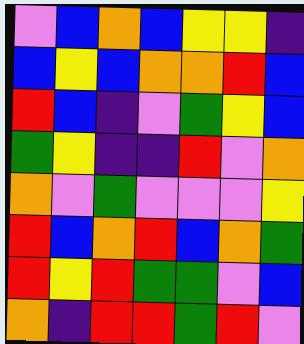[["violet", "blue", "orange", "blue", "yellow", "yellow", "indigo"], ["blue", "yellow", "blue", "orange", "orange", "red", "blue"], ["red", "blue", "indigo", "violet", "green", "yellow", "blue"], ["green", "yellow", "indigo", "indigo", "red", "violet", "orange"], ["orange", "violet", "green", "violet", "violet", "violet", "yellow"], ["red", "blue", "orange", "red", "blue", "orange", "green"], ["red", "yellow", "red", "green", "green", "violet", "blue"], ["orange", "indigo", "red", "red", "green", "red", "violet"]]